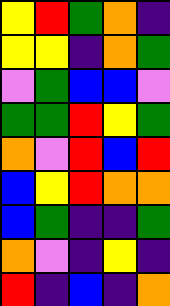[["yellow", "red", "green", "orange", "indigo"], ["yellow", "yellow", "indigo", "orange", "green"], ["violet", "green", "blue", "blue", "violet"], ["green", "green", "red", "yellow", "green"], ["orange", "violet", "red", "blue", "red"], ["blue", "yellow", "red", "orange", "orange"], ["blue", "green", "indigo", "indigo", "green"], ["orange", "violet", "indigo", "yellow", "indigo"], ["red", "indigo", "blue", "indigo", "orange"]]